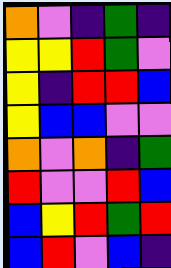[["orange", "violet", "indigo", "green", "indigo"], ["yellow", "yellow", "red", "green", "violet"], ["yellow", "indigo", "red", "red", "blue"], ["yellow", "blue", "blue", "violet", "violet"], ["orange", "violet", "orange", "indigo", "green"], ["red", "violet", "violet", "red", "blue"], ["blue", "yellow", "red", "green", "red"], ["blue", "red", "violet", "blue", "indigo"]]